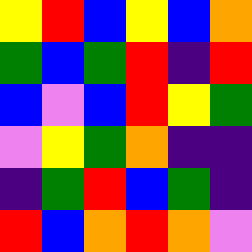[["yellow", "red", "blue", "yellow", "blue", "orange"], ["green", "blue", "green", "red", "indigo", "red"], ["blue", "violet", "blue", "red", "yellow", "green"], ["violet", "yellow", "green", "orange", "indigo", "indigo"], ["indigo", "green", "red", "blue", "green", "indigo"], ["red", "blue", "orange", "red", "orange", "violet"]]